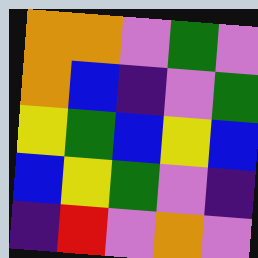[["orange", "orange", "violet", "green", "violet"], ["orange", "blue", "indigo", "violet", "green"], ["yellow", "green", "blue", "yellow", "blue"], ["blue", "yellow", "green", "violet", "indigo"], ["indigo", "red", "violet", "orange", "violet"]]